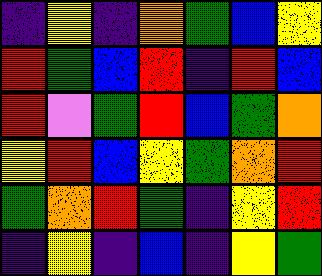[["indigo", "yellow", "indigo", "orange", "green", "blue", "yellow"], ["red", "green", "blue", "red", "indigo", "red", "blue"], ["red", "violet", "green", "red", "blue", "green", "orange"], ["yellow", "red", "blue", "yellow", "green", "orange", "red"], ["green", "orange", "red", "green", "indigo", "yellow", "red"], ["indigo", "yellow", "indigo", "blue", "indigo", "yellow", "green"]]